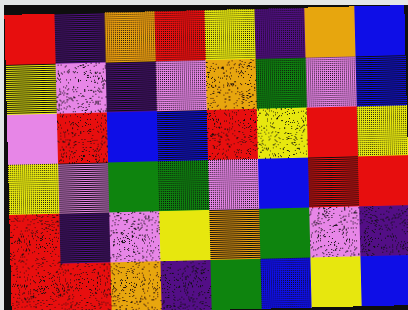[["red", "indigo", "orange", "red", "yellow", "indigo", "orange", "blue"], ["yellow", "violet", "indigo", "violet", "orange", "green", "violet", "blue"], ["violet", "red", "blue", "blue", "red", "yellow", "red", "yellow"], ["yellow", "violet", "green", "green", "violet", "blue", "red", "red"], ["red", "indigo", "violet", "yellow", "orange", "green", "violet", "indigo"], ["red", "red", "orange", "indigo", "green", "blue", "yellow", "blue"]]